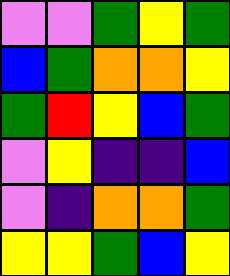[["violet", "violet", "green", "yellow", "green"], ["blue", "green", "orange", "orange", "yellow"], ["green", "red", "yellow", "blue", "green"], ["violet", "yellow", "indigo", "indigo", "blue"], ["violet", "indigo", "orange", "orange", "green"], ["yellow", "yellow", "green", "blue", "yellow"]]